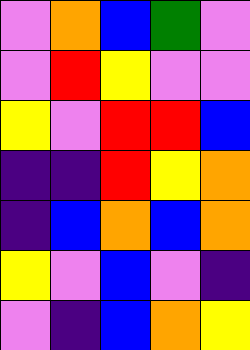[["violet", "orange", "blue", "green", "violet"], ["violet", "red", "yellow", "violet", "violet"], ["yellow", "violet", "red", "red", "blue"], ["indigo", "indigo", "red", "yellow", "orange"], ["indigo", "blue", "orange", "blue", "orange"], ["yellow", "violet", "blue", "violet", "indigo"], ["violet", "indigo", "blue", "orange", "yellow"]]